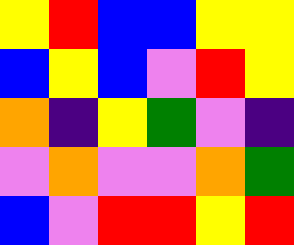[["yellow", "red", "blue", "blue", "yellow", "yellow"], ["blue", "yellow", "blue", "violet", "red", "yellow"], ["orange", "indigo", "yellow", "green", "violet", "indigo"], ["violet", "orange", "violet", "violet", "orange", "green"], ["blue", "violet", "red", "red", "yellow", "red"]]